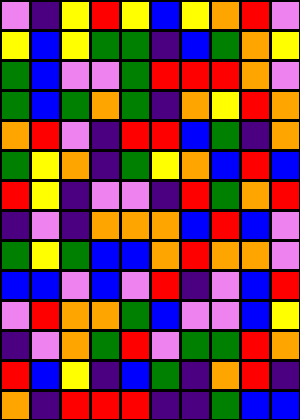[["violet", "indigo", "yellow", "red", "yellow", "blue", "yellow", "orange", "red", "violet"], ["yellow", "blue", "yellow", "green", "green", "indigo", "blue", "green", "orange", "yellow"], ["green", "blue", "violet", "violet", "green", "red", "red", "red", "orange", "violet"], ["green", "blue", "green", "orange", "green", "indigo", "orange", "yellow", "red", "orange"], ["orange", "red", "violet", "indigo", "red", "red", "blue", "green", "indigo", "orange"], ["green", "yellow", "orange", "indigo", "green", "yellow", "orange", "blue", "red", "blue"], ["red", "yellow", "indigo", "violet", "violet", "indigo", "red", "green", "orange", "red"], ["indigo", "violet", "indigo", "orange", "orange", "orange", "blue", "red", "blue", "violet"], ["green", "yellow", "green", "blue", "blue", "orange", "red", "orange", "orange", "violet"], ["blue", "blue", "violet", "blue", "violet", "red", "indigo", "violet", "blue", "red"], ["violet", "red", "orange", "orange", "green", "blue", "violet", "violet", "blue", "yellow"], ["indigo", "violet", "orange", "green", "red", "violet", "green", "green", "red", "orange"], ["red", "blue", "yellow", "indigo", "blue", "green", "indigo", "orange", "red", "indigo"], ["orange", "indigo", "red", "red", "red", "indigo", "indigo", "green", "blue", "blue"]]